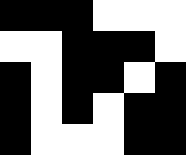[["black", "black", "black", "white", "white", "white"], ["white", "white", "black", "black", "black", "white"], ["black", "white", "black", "black", "white", "black"], ["black", "white", "black", "white", "black", "black"], ["black", "white", "white", "white", "black", "black"]]